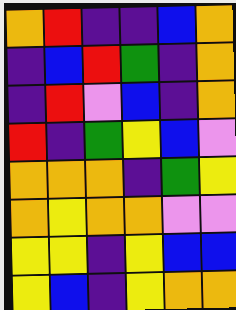[["orange", "red", "indigo", "indigo", "blue", "orange"], ["indigo", "blue", "red", "green", "indigo", "orange"], ["indigo", "red", "violet", "blue", "indigo", "orange"], ["red", "indigo", "green", "yellow", "blue", "violet"], ["orange", "orange", "orange", "indigo", "green", "yellow"], ["orange", "yellow", "orange", "orange", "violet", "violet"], ["yellow", "yellow", "indigo", "yellow", "blue", "blue"], ["yellow", "blue", "indigo", "yellow", "orange", "orange"]]